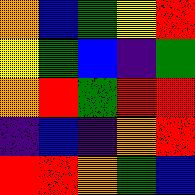[["orange", "blue", "green", "yellow", "red"], ["yellow", "green", "blue", "indigo", "green"], ["orange", "red", "green", "red", "red"], ["indigo", "blue", "indigo", "orange", "red"], ["red", "red", "orange", "green", "blue"]]